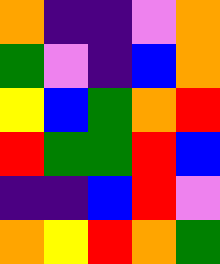[["orange", "indigo", "indigo", "violet", "orange"], ["green", "violet", "indigo", "blue", "orange"], ["yellow", "blue", "green", "orange", "red"], ["red", "green", "green", "red", "blue"], ["indigo", "indigo", "blue", "red", "violet"], ["orange", "yellow", "red", "orange", "green"]]